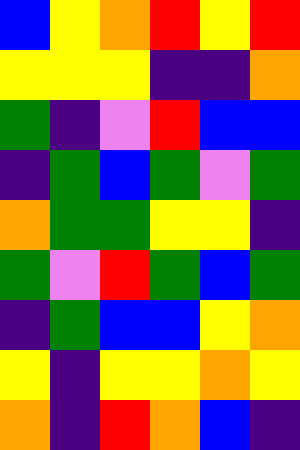[["blue", "yellow", "orange", "red", "yellow", "red"], ["yellow", "yellow", "yellow", "indigo", "indigo", "orange"], ["green", "indigo", "violet", "red", "blue", "blue"], ["indigo", "green", "blue", "green", "violet", "green"], ["orange", "green", "green", "yellow", "yellow", "indigo"], ["green", "violet", "red", "green", "blue", "green"], ["indigo", "green", "blue", "blue", "yellow", "orange"], ["yellow", "indigo", "yellow", "yellow", "orange", "yellow"], ["orange", "indigo", "red", "orange", "blue", "indigo"]]